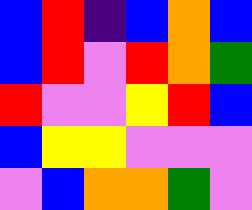[["blue", "red", "indigo", "blue", "orange", "blue"], ["blue", "red", "violet", "red", "orange", "green"], ["red", "violet", "violet", "yellow", "red", "blue"], ["blue", "yellow", "yellow", "violet", "violet", "violet"], ["violet", "blue", "orange", "orange", "green", "violet"]]